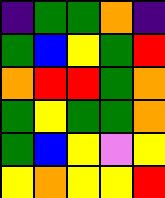[["indigo", "green", "green", "orange", "indigo"], ["green", "blue", "yellow", "green", "red"], ["orange", "red", "red", "green", "orange"], ["green", "yellow", "green", "green", "orange"], ["green", "blue", "yellow", "violet", "yellow"], ["yellow", "orange", "yellow", "yellow", "red"]]